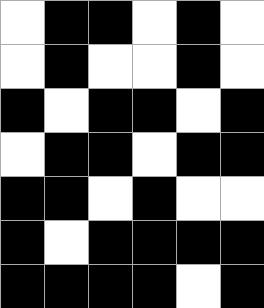[["white", "black", "black", "white", "black", "white"], ["white", "black", "white", "white", "black", "white"], ["black", "white", "black", "black", "white", "black"], ["white", "black", "black", "white", "black", "black"], ["black", "black", "white", "black", "white", "white"], ["black", "white", "black", "black", "black", "black"], ["black", "black", "black", "black", "white", "black"]]